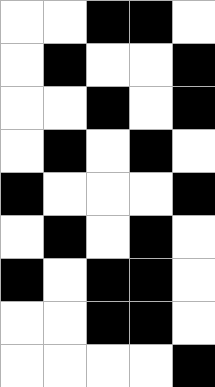[["white", "white", "black", "black", "white"], ["white", "black", "white", "white", "black"], ["white", "white", "black", "white", "black"], ["white", "black", "white", "black", "white"], ["black", "white", "white", "white", "black"], ["white", "black", "white", "black", "white"], ["black", "white", "black", "black", "white"], ["white", "white", "black", "black", "white"], ["white", "white", "white", "white", "black"]]